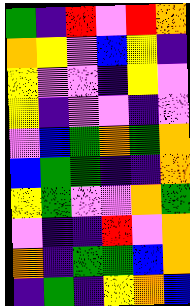[["green", "indigo", "red", "violet", "red", "orange"], ["orange", "yellow", "violet", "blue", "yellow", "indigo"], ["yellow", "violet", "violet", "indigo", "yellow", "violet"], ["yellow", "indigo", "violet", "violet", "indigo", "violet"], ["violet", "blue", "green", "orange", "green", "orange"], ["blue", "green", "green", "indigo", "indigo", "orange"], ["yellow", "green", "violet", "violet", "orange", "green"], ["violet", "indigo", "indigo", "red", "violet", "orange"], ["orange", "indigo", "green", "green", "blue", "orange"], ["indigo", "green", "indigo", "yellow", "orange", "blue"]]